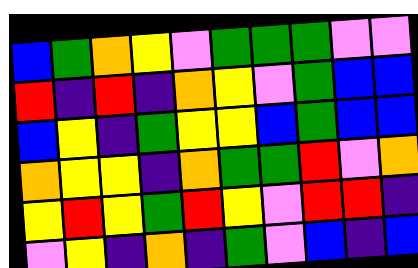[["blue", "green", "orange", "yellow", "violet", "green", "green", "green", "violet", "violet"], ["red", "indigo", "red", "indigo", "orange", "yellow", "violet", "green", "blue", "blue"], ["blue", "yellow", "indigo", "green", "yellow", "yellow", "blue", "green", "blue", "blue"], ["orange", "yellow", "yellow", "indigo", "orange", "green", "green", "red", "violet", "orange"], ["yellow", "red", "yellow", "green", "red", "yellow", "violet", "red", "red", "indigo"], ["violet", "yellow", "indigo", "orange", "indigo", "green", "violet", "blue", "indigo", "blue"]]